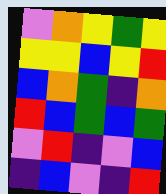[["violet", "orange", "yellow", "green", "yellow"], ["yellow", "yellow", "blue", "yellow", "red"], ["blue", "orange", "green", "indigo", "orange"], ["red", "blue", "green", "blue", "green"], ["violet", "red", "indigo", "violet", "blue"], ["indigo", "blue", "violet", "indigo", "red"]]